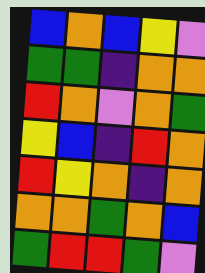[["blue", "orange", "blue", "yellow", "violet"], ["green", "green", "indigo", "orange", "orange"], ["red", "orange", "violet", "orange", "green"], ["yellow", "blue", "indigo", "red", "orange"], ["red", "yellow", "orange", "indigo", "orange"], ["orange", "orange", "green", "orange", "blue"], ["green", "red", "red", "green", "violet"]]